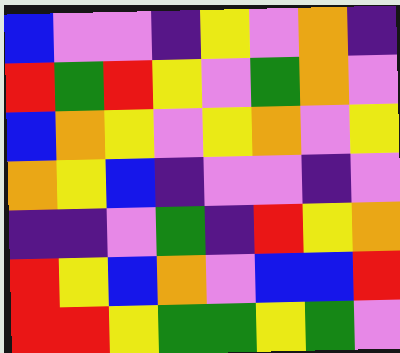[["blue", "violet", "violet", "indigo", "yellow", "violet", "orange", "indigo"], ["red", "green", "red", "yellow", "violet", "green", "orange", "violet"], ["blue", "orange", "yellow", "violet", "yellow", "orange", "violet", "yellow"], ["orange", "yellow", "blue", "indigo", "violet", "violet", "indigo", "violet"], ["indigo", "indigo", "violet", "green", "indigo", "red", "yellow", "orange"], ["red", "yellow", "blue", "orange", "violet", "blue", "blue", "red"], ["red", "red", "yellow", "green", "green", "yellow", "green", "violet"]]